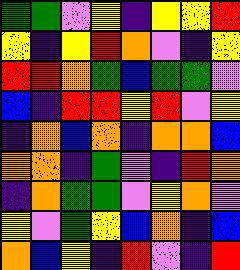[["green", "green", "violet", "yellow", "indigo", "yellow", "yellow", "red"], ["yellow", "indigo", "yellow", "red", "orange", "violet", "indigo", "yellow"], ["red", "red", "orange", "green", "blue", "green", "green", "violet"], ["blue", "indigo", "red", "red", "yellow", "red", "violet", "yellow"], ["indigo", "orange", "blue", "orange", "indigo", "orange", "orange", "blue"], ["orange", "orange", "indigo", "green", "violet", "indigo", "red", "orange"], ["indigo", "orange", "green", "green", "violet", "yellow", "orange", "violet"], ["yellow", "violet", "green", "yellow", "blue", "orange", "indigo", "blue"], ["orange", "blue", "yellow", "indigo", "red", "violet", "indigo", "red"]]